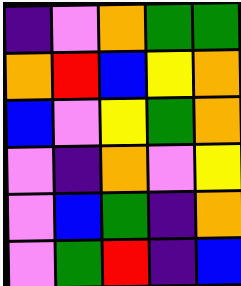[["indigo", "violet", "orange", "green", "green"], ["orange", "red", "blue", "yellow", "orange"], ["blue", "violet", "yellow", "green", "orange"], ["violet", "indigo", "orange", "violet", "yellow"], ["violet", "blue", "green", "indigo", "orange"], ["violet", "green", "red", "indigo", "blue"]]